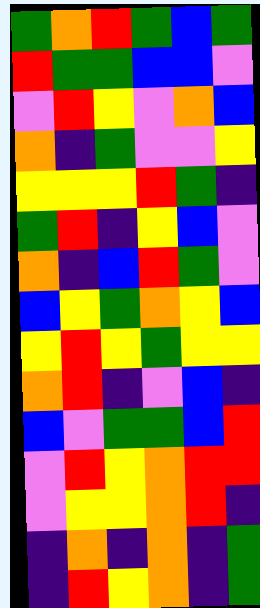[["green", "orange", "red", "green", "blue", "green"], ["red", "green", "green", "blue", "blue", "violet"], ["violet", "red", "yellow", "violet", "orange", "blue"], ["orange", "indigo", "green", "violet", "violet", "yellow"], ["yellow", "yellow", "yellow", "red", "green", "indigo"], ["green", "red", "indigo", "yellow", "blue", "violet"], ["orange", "indigo", "blue", "red", "green", "violet"], ["blue", "yellow", "green", "orange", "yellow", "blue"], ["yellow", "red", "yellow", "green", "yellow", "yellow"], ["orange", "red", "indigo", "violet", "blue", "indigo"], ["blue", "violet", "green", "green", "blue", "red"], ["violet", "red", "yellow", "orange", "red", "red"], ["violet", "yellow", "yellow", "orange", "red", "indigo"], ["indigo", "orange", "indigo", "orange", "indigo", "green"], ["indigo", "red", "yellow", "orange", "indigo", "green"]]